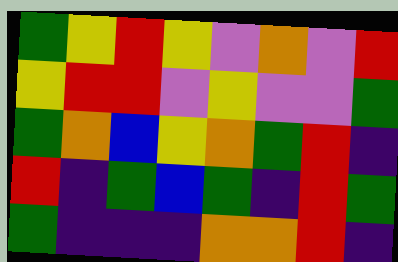[["green", "yellow", "red", "yellow", "violet", "orange", "violet", "red"], ["yellow", "red", "red", "violet", "yellow", "violet", "violet", "green"], ["green", "orange", "blue", "yellow", "orange", "green", "red", "indigo"], ["red", "indigo", "green", "blue", "green", "indigo", "red", "green"], ["green", "indigo", "indigo", "indigo", "orange", "orange", "red", "indigo"]]